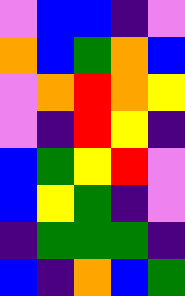[["violet", "blue", "blue", "indigo", "violet"], ["orange", "blue", "green", "orange", "blue"], ["violet", "orange", "red", "orange", "yellow"], ["violet", "indigo", "red", "yellow", "indigo"], ["blue", "green", "yellow", "red", "violet"], ["blue", "yellow", "green", "indigo", "violet"], ["indigo", "green", "green", "green", "indigo"], ["blue", "indigo", "orange", "blue", "green"]]